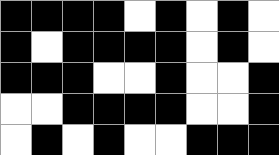[["black", "black", "black", "black", "white", "black", "white", "black", "white"], ["black", "white", "black", "black", "black", "black", "white", "black", "white"], ["black", "black", "black", "white", "white", "black", "white", "white", "black"], ["white", "white", "black", "black", "black", "black", "white", "white", "black"], ["white", "black", "white", "black", "white", "white", "black", "black", "black"]]